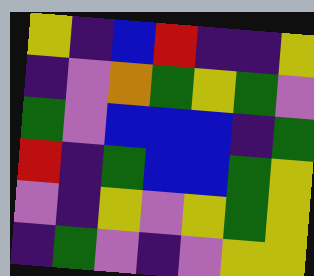[["yellow", "indigo", "blue", "red", "indigo", "indigo", "yellow"], ["indigo", "violet", "orange", "green", "yellow", "green", "violet"], ["green", "violet", "blue", "blue", "blue", "indigo", "green"], ["red", "indigo", "green", "blue", "blue", "green", "yellow"], ["violet", "indigo", "yellow", "violet", "yellow", "green", "yellow"], ["indigo", "green", "violet", "indigo", "violet", "yellow", "yellow"]]